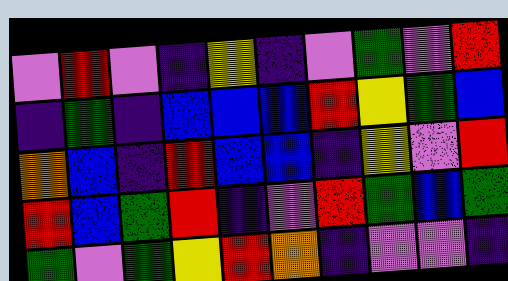[["violet", "red", "violet", "indigo", "yellow", "indigo", "violet", "green", "violet", "red"], ["indigo", "green", "indigo", "blue", "blue", "blue", "red", "yellow", "green", "blue"], ["orange", "blue", "indigo", "red", "blue", "blue", "indigo", "yellow", "violet", "red"], ["red", "blue", "green", "red", "indigo", "violet", "red", "green", "blue", "green"], ["green", "violet", "green", "yellow", "red", "orange", "indigo", "violet", "violet", "indigo"]]